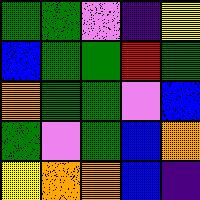[["green", "green", "violet", "indigo", "yellow"], ["blue", "green", "green", "red", "green"], ["orange", "green", "green", "violet", "blue"], ["green", "violet", "green", "blue", "orange"], ["yellow", "orange", "orange", "blue", "indigo"]]